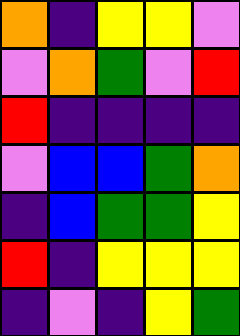[["orange", "indigo", "yellow", "yellow", "violet"], ["violet", "orange", "green", "violet", "red"], ["red", "indigo", "indigo", "indigo", "indigo"], ["violet", "blue", "blue", "green", "orange"], ["indigo", "blue", "green", "green", "yellow"], ["red", "indigo", "yellow", "yellow", "yellow"], ["indigo", "violet", "indigo", "yellow", "green"]]